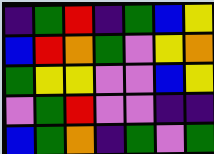[["indigo", "green", "red", "indigo", "green", "blue", "yellow"], ["blue", "red", "orange", "green", "violet", "yellow", "orange"], ["green", "yellow", "yellow", "violet", "violet", "blue", "yellow"], ["violet", "green", "red", "violet", "violet", "indigo", "indigo"], ["blue", "green", "orange", "indigo", "green", "violet", "green"]]